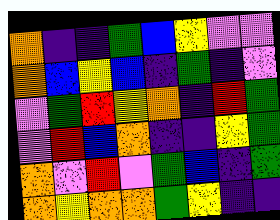[["orange", "indigo", "indigo", "green", "blue", "yellow", "violet", "violet"], ["orange", "blue", "yellow", "blue", "indigo", "green", "indigo", "violet"], ["violet", "green", "red", "yellow", "orange", "indigo", "red", "green"], ["violet", "red", "blue", "orange", "indigo", "indigo", "yellow", "green"], ["orange", "violet", "red", "violet", "green", "blue", "indigo", "green"], ["orange", "yellow", "orange", "orange", "green", "yellow", "indigo", "indigo"]]